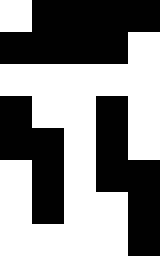[["white", "black", "black", "black", "black"], ["black", "black", "black", "black", "white"], ["white", "white", "white", "white", "white"], ["black", "white", "white", "black", "white"], ["black", "black", "white", "black", "white"], ["white", "black", "white", "black", "black"], ["white", "black", "white", "white", "black"], ["white", "white", "white", "white", "black"]]